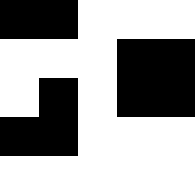[["black", "black", "white", "white", "white"], ["white", "white", "white", "black", "black"], ["white", "black", "white", "black", "black"], ["black", "black", "white", "white", "white"], ["white", "white", "white", "white", "white"]]